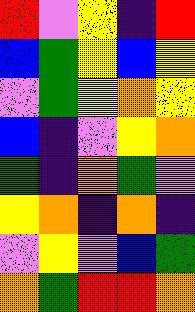[["red", "violet", "yellow", "indigo", "red"], ["blue", "green", "yellow", "blue", "yellow"], ["violet", "green", "yellow", "orange", "yellow"], ["blue", "indigo", "violet", "yellow", "orange"], ["green", "indigo", "orange", "green", "violet"], ["yellow", "orange", "indigo", "orange", "indigo"], ["violet", "yellow", "violet", "blue", "green"], ["orange", "green", "red", "red", "orange"]]